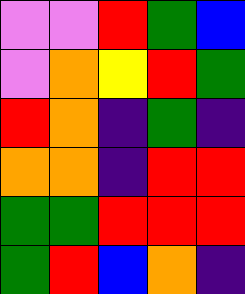[["violet", "violet", "red", "green", "blue"], ["violet", "orange", "yellow", "red", "green"], ["red", "orange", "indigo", "green", "indigo"], ["orange", "orange", "indigo", "red", "red"], ["green", "green", "red", "red", "red"], ["green", "red", "blue", "orange", "indigo"]]